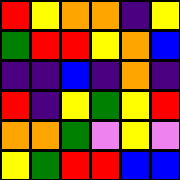[["red", "yellow", "orange", "orange", "indigo", "yellow"], ["green", "red", "red", "yellow", "orange", "blue"], ["indigo", "indigo", "blue", "indigo", "orange", "indigo"], ["red", "indigo", "yellow", "green", "yellow", "red"], ["orange", "orange", "green", "violet", "yellow", "violet"], ["yellow", "green", "red", "red", "blue", "blue"]]